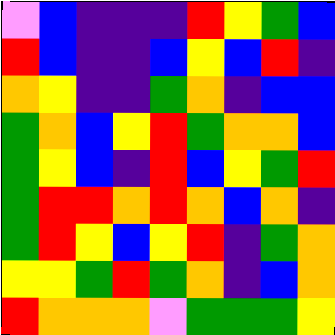[["violet", "blue", "indigo", "indigo", "indigo", "red", "yellow", "green", "blue"], ["red", "blue", "indigo", "indigo", "blue", "yellow", "blue", "red", "indigo"], ["orange", "yellow", "indigo", "indigo", "green", "orange", "indigo", "blue", "blue"], ["green", "orange", "blue", "yellow", "red", "green", "orange", "orange", "blue"], ["green", "yellow", "blue", "indigo", "red", "blue", "yellow", "green", "red"], ["green", "red", "red", "orange", "red", "orange", "blue", "orange", "indigo"], ["green", "red", "yellow", "blue", "yellow", "red", "indigo", "green", "orange"], ["yellow", "yellow", "green", "red", "green", "orange", "indigo", "blue", "orange"], ["red", "orange", "orange", "orange", "violet", "green", "green", "green", "yellow"]]